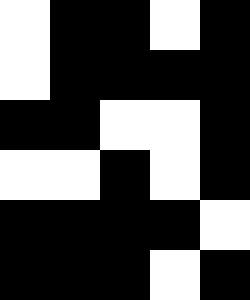[["white", "black", "black", "white", "black"], ["white", "black", "black", "black", "black"], ["black", "black", "white", "white", "black"], ["white", "white", "black", "white", "black"], ["black", "black", "black", "black", "white"], ["black", "black", "black", "white", "black"]]